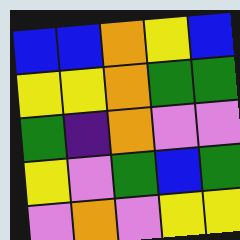[["blue", "blue", "orange", "yellow", "blue"], ["yellow", "yellow", "orange", "green", "green"], ["green", "indigo", "orange", "violet", "violet"], ["yellow", "violet", "green", "blue", "green"], ["violet", "orange", "violet", "yellow", "yellow"]]